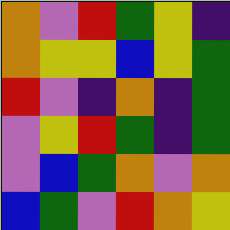[["orange", "violet", "red", "green", "yellow", "indigo"], ["orange", "yellow", "yellow", "blue", "yellow", "green"], ["red", "violet", "indigo", "orange", "indigo", "green"], ["violet", "yellow", "red", "green", "indigo", "green"], ["violet", "blue", "green", "orange", "violet", "orange"], ["blue", "green", "violet", "red", "orange", "yellow"]]